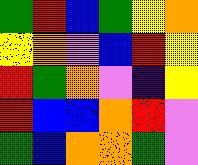[["green", "red", "blue", "green", "yellow", "orange"], ["yellow", "orange", "violet", "blue", "red", "yellow"], ["red", "green", "orange", "violet", "indigo", "yellow"], ["red", "blue", "blue", "orange", "red", "violet"], ["green", "blue", "orange", "orange", "green", "violet"]]